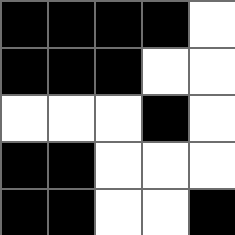[["black", "black", "black", "black", "white"], ["black", "black", "black", "white", "white"], ["white", "white", "white", "black", "white"], ["black", "black", "white", "white", "white"], ["black", "black", "white", "white", "black"]]